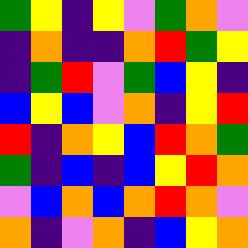[["green", "yellow", "indigo", "yellow", "violet", "green", "orange", "violet"], ["indigo", "orange", "indigo", "indigo", "orange", "red", "green", "yellow"], ["indigo", "green", "red", "violet", "green", "blue", "yellow", "indigo"], ["blue", "yellow", "blue", "violet", "orange", "indigo", "yellow", "red"], ["red", "indigo", "orange", "yellow", "blue", "red", "orange", "green"], ["green", "indigo", "blue", "indigo", "blue", "yellow", "red", "orange"], ["violet", "blue", "orange", "blue", "orange", "red", "orange", "violet"], ["orange", "indigo", "violet", "orange", "indigo", "blue", "yellow", "orange"]]